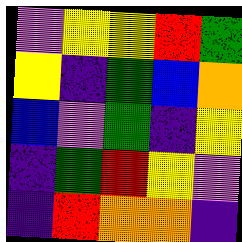[["violet", "yellow", "yellow", "red", "green"], ["yellow", "indigo", "green", "blue", "orange"], ["blue", "violet", "green", "indigo", "yellow"], ["indigo", "green", "red", "yellow", "violet"], ["indigo", "red", "orange", "orange", "indigo"]]